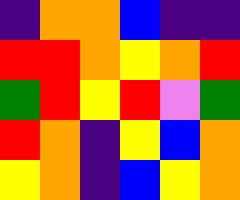[["indigo", "orange", "orange", "blue", "indigo", "indigo"], ["red", "red", "orange", "yellow", "orange", "red"], ["green", "red", "yellow", "red", "violet", "green"], ["red", "orange", "indigo", "yellow", "blue", "orange"], ["yellow", "orange", "indigo", "blue", "yellow", "orange"]]